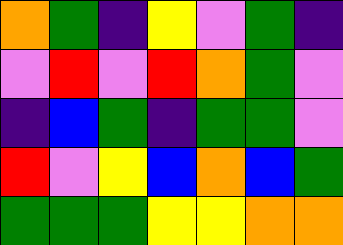[["orange", "green", "indigo", "yellow", "violet", "green", "indigo"], ["violet", "red", "violet", "red", "orange", "green", "violet"], ["indigo", "blue", "green", "indigo", "green", "green", "violet"], ["red", "violet", "yellow", "blue", "orange", "blue", "green"], ["green", "green", "green", "yellow", "yellow", "orange", "orange"]]